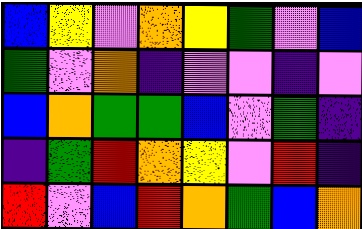[["blue", "yellow", "violet", "orange", "yellow", "green", "violet", "blue"], ["green", "violet", "orange", "indigo", "violet", "violet", "indigo", "violet"], ["blue", "orange", "green", "green", "blue", "violet", "green", "indigo"], ["indigo", "green", "red", "orange", "yellow", "violet", "red", "indigo"], ["red", "violet", "blue", "red", "orange", "green", "blue", "orange"]]